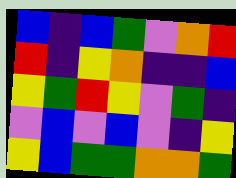[["blue", "indigo", "blue", "green", "violet", "orange", "red"], ["red", "indigo", "yellow", "orange", "indigo", "indigo", "blue"], ["yellow", "green", "red", "yellow", "violet", "green", "indigo"], ["violet", "blue", "violet", "blue", "violet", "indigo", "yellow"], ["yellow", "blue", "green", "green", "orange", "orange", "green"]]